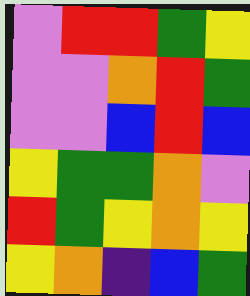[["violet", "red", "red", "green", "yellow"], ["violet", "violet", "orange", "red", "green"], ["violet", "violet", "blue", "red", "blue"], ["yellow", "green", "green", "orange", "violet"], ["red", "green", "yellow", "orange", "yellow"], ["yellow", "orange", "indigo", "blue", "green"]]